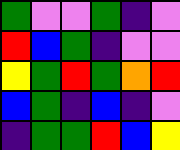[["green", "violet", "violet", "green", "indigo", "violet"], ["red", "blue", "green", "indigo", "violet", "violet"], ["yellow", "green", "red", "green", "orange", "red"], ["blue", "green", "indigo", "blue", "indigo", "violet"], ["indigo", "green", "green", "red", "blue", "yellow"]]